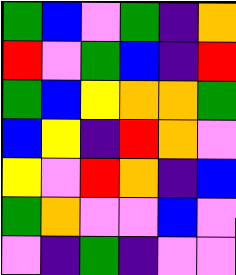[["green", "blue", "violet", "green", "indigo", "orange"], ["red", "violet", "green", "blue", "indigo", "red"], ["green", "blue", "yellow", "orange", "orange", "green"], ["blue", "yellow", "indigo", "red", "orange", "violet"], ["yellow", "violet", "red", "orange", "indigo", "blue"], ["green", "orange", "violet", "violet", "blue", "violet"], ["violet", "indigo", "green", "indigo", "violet", "violet"]]